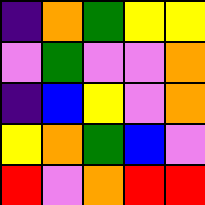[["indigo", "orange", "green", "yellow", "yellow"], ["violet", "green", "violet", "violet", "orange"], ["indigo", "blue", "yellow", "violet", "orange"], ["yellow", "orange", "green", "blue", "violet"], ["red", "violet", "orange", "red", "red"]]